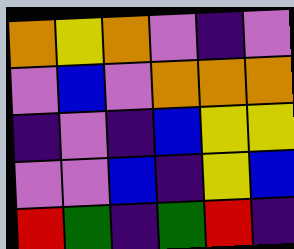[["orange", "yellow", "orange", "violet", "indigo", "violet"], ["violet", "blue", "violet", "orange", "orange", "orange"], ["indigo", "violet", "indigo", "blue", "yellow", "yellow"], ["violet", "violet", "blue", "indigo", "yellow", "blue"], ["red", "green", "indigo", "green", "red", "indigo"]]